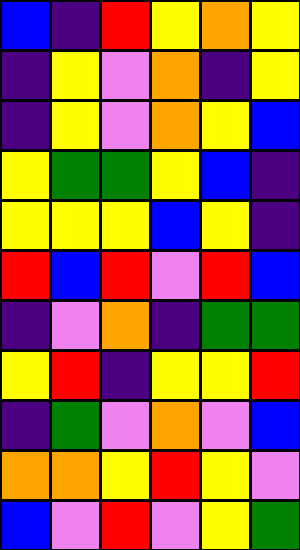[["blue", "indigo", "red", "yellow", "orange", "yellow"], ["indigo", "yellow", "violet", "orange", "indigo", "yellow"], ["indigo", "yellow", "violet", "orange", "yellow", "blue"], ["yellow", "green", "green", "yellow", "blue", "indigo"], ["yellow", "yellow", "yellow", "blue", "yellow", "indigo"], ["red", "blue", "red", "violet", "red", "blue"], ["indigo", "violet", "orange", "indigo", "green", "green"], ["yellow", "red", "indigo", "yellow", "yellow", "red"], ["indigo", "green", "violet", "orange", "violet", "blue"], ["orange", "orange", "yellow", "red", "yellow", "violet"], ["blue", "violet", "red", "violet", "yellow", "green"]]